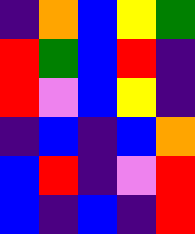[["indigo", "orange", "blue", "yellow", "green"], ["red", "green", "blue", "red", "indigo"], ["red", "violet", "blue", "yellow", "indigo"], ["indigo", "blue", "indigo", "blue", "orange"], ["blue", "red", "indigo", "violet", "red"], ["blue", "indigo", "blue", "indigo", "red"]]